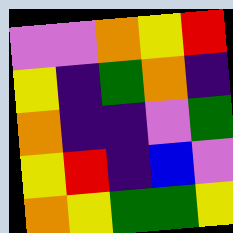[["violet", "violet", "orange", "yellow", "red"], ["yellow", "indigo", "green", "orange", "indigo"], ["orange", "indigo", "indigo", "violet", "green"], ["yellow", "red", "indigo", "blue", "violet"], ["orange", "yellow", "green", "green", "yellow"]]